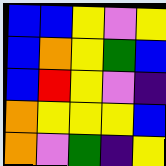[["blue", "blue", "yellow", "violet", "yellow"], ["blue", "orange", "yellow", "green", "blue"], ["blue", "red", "yellow", "violet", "indigo"], ["orange", "yellow", "yellow", "yellow", "blue"], ["orange", "violet", "green", "indigo", "yellow"]]